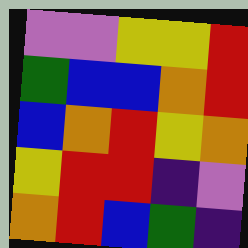[["violet", "violet", "yellow", "yellow", "red"], ["green", "blue", "blue", "orange", "red"], ["blue", "orange", "red", "yellow", "orange"], ["yellow", "red", "red", "indigo", "violet"], ["orange", "red", "blue", "green", "indigo"]]